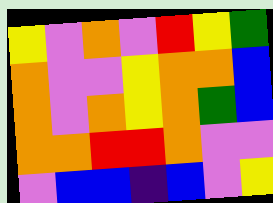[["yellow", "violet", "orange", "violet", "red", "yellow", "green"], ["orange", "violet", "violet", "yellow", "orange", "orange", "blue"], ["orange", "violet", "orange", "yellow", "orange", "green", "blue"], ["orange", "orange", "red", "red", "orange", "violet", "violet"], ["violet", "blue", "blue", "indigo", "blue", "violet", "yellow"]]